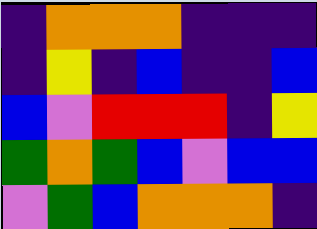[["indigo", "orange", "orange", "orange", "indigo", "indigo", "indigo"], ["indigo", "yellow", "indigo", "blue", "indigo", "indigo", "blue"], ["blue", "violet", "red", "red", "red", "indigo", "yellow"], ["green", "orange", "green", "blue", "violet", "blue", "blue"], ["violet", "green", "blue", "orange", "orange", "orange", "indigo"]]